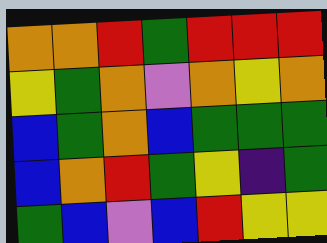[["orange", "orange", "red", "green", "red", "red", "red"], ["yellow", "green", "orange", "violet", "orange", "yellow", "orange"], ["blue", "green", "orange", "blue", "green", "green", "green"], ["blue", "orange", "red", "green", "yellow", "indigo", "green"], ["green", "blue", "violet", "blue", "red", "yellow", "yellow"]]